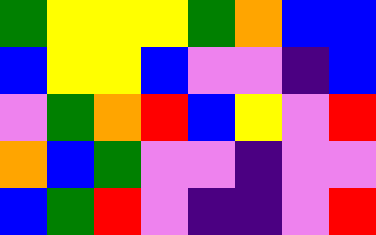[["green", "yellow", "yellow", "yellow", "green", "orange", "blue", "blue"], ["blue", "yellow", "yellow", "blue", "violet", "violet", "indigo", "blue"], ["violet", "green", "orange", "red", "blue", "yellow", "violet", "red"], ["orange", "blue", "green", "violet", "violet", "indigo", "violet", "violet"], ["blue", "green", "red", "violet", "indigo", "indigo", "violet", "red"]]